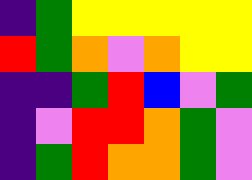[["indigo", "green", "yellow", "yellow", "yellow", "yellow", "yellow"], ["red", "green", "orange", "violet", "orange", "yellow", "yellow"], ["indigo", "indigo", "green", "red", "blue", "violet", "green"], ["indigo", "violet", "red", "red", "orange", "green", "violet"], ["indigo", "green", "red", "orange", "orange", "green", "violet"]]